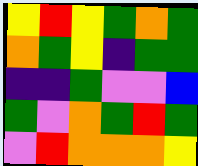[["yellow", "red", "yellow", "green", "orange", "green"], ["orange", "green", "yellow", "indigo", "green", "green"], ["indigo", "indigo", "green", "violet", "violet", "blue"], ["green", "violet", "orange", "green", "red", "green"], ["violet", "red", "orange", "orange", "orange", "yellow"]]